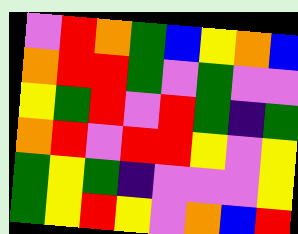[["violet", "red", "orange", "green", "blue", "yellow", "orange", "blue"], ["orange", "red", "red", "green", "violet", "green", "violet", "violet"], ["yellow", "green", "red", "violet", "red", "green", "indigo", "green"], ["orange", "red", "violet", "red", "red", "yellow", "violet", "yellow"], ["green", "yellow", "green", "indigo", "violet", "violet", "violet", "yellow"], ["green", "yellow", "red", "yellow", "violet", "orange", "blue", "red"]]